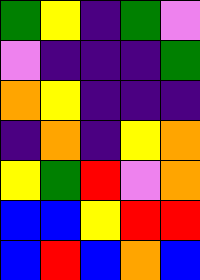[["green", "yellow", "indigo", "green", "violet"], ["violet", "indigo", "indigo", "indigo", "green"], ["orange", "yellow", "indigo", "indigo", "indigo"], ["indigo", "orange", "indigo", "yellow", "orange"], ["yellow", "green", "red", "violet", "orange"], ["blue", "blue", "yellow", "red", "red"], ["blue", "red", "blue", "orange", "blue"]]